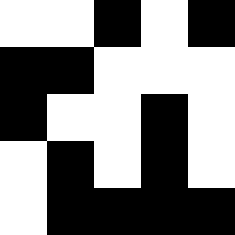[["white", "white", "black", "white", "black"], ["black", "black", "white", "white", "white"], ["black", "white", "white", "black", "white"], ["white", "black", "white", "black", "white"], ["white", "black", "black", "black", "black"]]